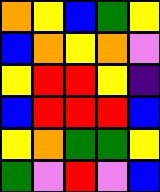[["orange", "yellow", "blue", "green", "yellow"], ["blue", "orange", "yellow", "orange", "violet"], ["yellow", "red", "red", "yellow", "indigo"], ["blue", "red", "red", "red", "blue"], ["yellow", "orange", "green", "green", "yellow"], ["green", "violet", "red", "violet", "blue"]]